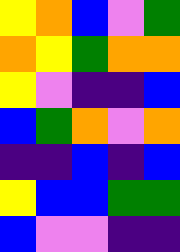[["yellow", "orange", "blue", "violet", "green"], ["orange", "yellow", "green", "orange", "orange"], ["yellow", "violet", "indigo", "indigo", "blue"], ["blue", "green", "orange", "violet", "orange"], ["indigo", "indigo", "blue", "indigo", "blue"], ["yellow", "blue", "blue", "green", "green"], ["blue", "violet", "violet", "indigo", "indigo"]]